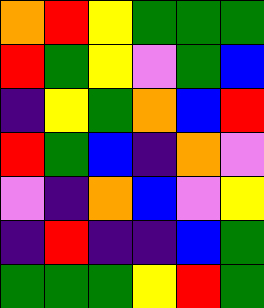[["orange", "red", "yellow", "green", "green", "green"], ["red", "green", "yellow", "violet", "green", "blue"], ["indigo", "yellow", "green", "orange", "blue", "red"], ["red", "green", "blue", "indigo", "orange", "violet"], ["violet", "indigo", "orange", "blue", "violet", "yellow"], ["indigo", "red", "indigo", "indigo", "blue", "green"], ["green", "green", "green", "yellow", "red", "green"]]